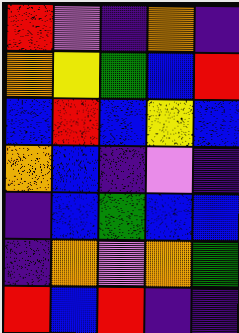[["red", "violet", "indigo", "orange", "indigo"], ["orange", "yellow", "green", "blue", "red"], ["blue", "red", "blue", "yellow", "blue"], ["orange", "blue", "indigo", "violet", "indigo"], ["indigo", "blue", "green", "blue", "blue"], ["indigo", "orange", "violet", "orange", "green"], ["red", "blue", "red", "indigo", "indigo"]]